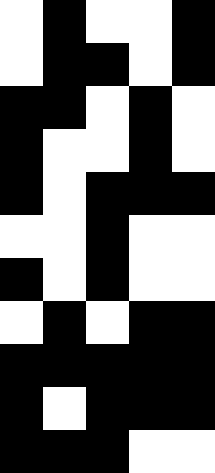[["white", "black", "white", "white", "black"], ["white", "black", "black", "white", "black"], ["black", "black", "white", "black", "white"], ["black", "white", "white", "black", "white"], ["black", "white", "black", "black", "black"], ["white", "white", "black", "white", "white"], ["black", "white", "black", "white", "white"], ["white", "black", "white", "black", "black"], ["black", "black", "black", "black", "black"], ["black", "white", "black", "black", "black"], ["black", "black", "black", "white", "white"]]